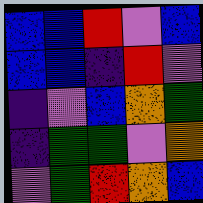[["blue", "blue", "red", "violet", "blue"], ["blue", "blue", "indigo", "red", "violet"], ["indigo", "violet", "blue", "orange", "green"], ["indigo", "green", "green", "violet", "orange"], ["violet", "green", "red", "orange", "blue"]]